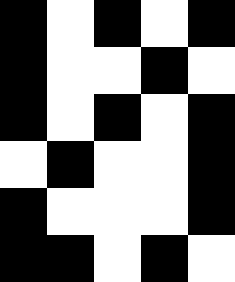[["black", "white", "black", "white", "black"], ["black", "white", "white", "black", "white"], ["black", "white", "black", "white", "black"], ["white", "black", "white", "white", "black"], ["black", "white", "white", "white", "black"], ["black", "black", "white", "black", "white"]]